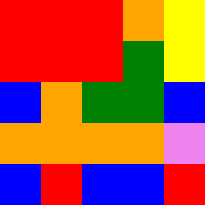[["red", "red", "red", "orange", "yellow"], ["red", "red", "red", "green", "yellow"], ["blue", "orange", "green", "green", "blue"], ["orange", "orange", "orange", "orange", "violet"], ["blue", "red", "blue", "blue", "red"]]